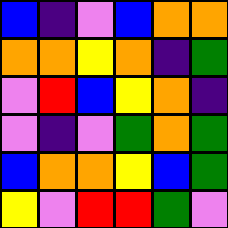[["blue", "indigo", "violet", "blue", "orange", "orange"], ["orange", "orange", "yellow", "orange", "indigo", "green"], ["violet", "red", "blue", "yellow", "orange", "indigo"], ["violet", "indigo", "violet", "green", "orange", "green"], ["blue", "orange", "orange", "yellow", "blue", "green"], ["yellow", "violet", "red", "red", "green", "violet"]]